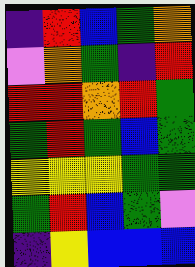[["indigo", "red", "blue", "green", "orange"], ["violet", "orange", "green", "indigo", "red"], ["red", "red", "orange", "red", "green"], ["green", "red", "green", "blue", "green"], ["yellow", "yellow", "yellow", "green", "green"], ["green", "red", "blue", "green", "violet"], ["indigo", "yellow", "blue", "blue", "blue"]]